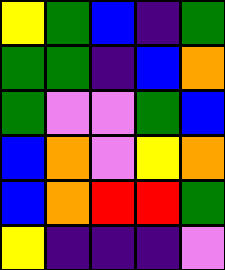[["yellow", "green", "blue", "indigo", "green"], ["green", "green", "indigo", "blue", "orange"], ["green", "violet", "violet", "green", "blue"], ["blue", "orange", "violet", "yellow", "orange"], ["blue", "orange", "red", "red", "green"], ["yellow", "indigo", "indigo", "indigo", "violet"]]